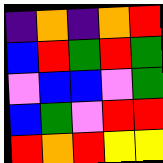[["indigo", "orange", "indigo", "orange", "red"], ["blue", "red", "green", "red", "green"], ["violet", "blue", "blue", "violet", "green"], ["blue", "green", "violet", "red", "red"], ["red", "orange", "red", "yellow", "yellow"]]